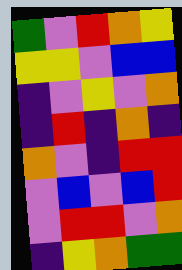[["green", "violet", "red", "orange", "yellow"], ["yellow", "yellow", "violet", "blue", "blue"], ["indigo", "violet", "yellow", "violet", "orange"], ["indigo", "red", "indigo", "orange", "indigo"], ["orange", "violet", "indigo", "red", "red"], ["violet", "blue", "violet", "blue", "red"], ["violet", "red", "red", "violet", "orange"], ["indigo", "yellow", "orange", "green", "green"]]